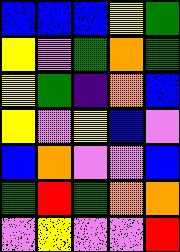[["blue", "blue", "blue", "yellow", "green"], ["yellow", "violet", "green", "orange", "green"], ["yellow", "green", "indigo", "orange", "blue"], ["yellow", "violet", "yellow", "blue", "violet"], ["blue", "orange", "violet", "violet", "blue"], ["green", "red", "green", "orange", "orange"], ["violet", "yellow", "violet", "violet", "red"]]